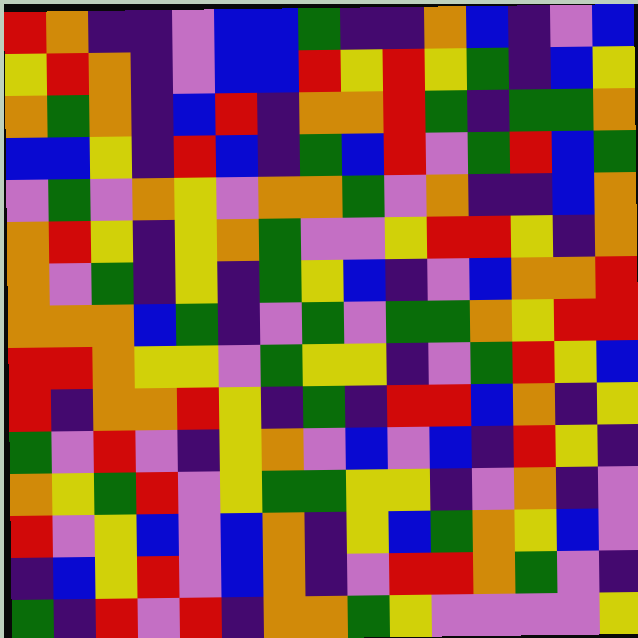[["red", "orange", "indigo", "indigo", "violet", "blue", "blue", "green", "indigo", "indigo", "orange", "blue", "indigo", "violet", "blue"], ["yellow", "red", "orange", "indigo", "violet", "blue", "blue", "red", "yellow", "red", "yellow", "green", "indigo", "blue", "yellow"], ["orange", "green", "orange", "indigo", "blue", "red", "indigo", "orange", "orange", "red", "green", "indigo", "green", "green", "orange"], ["blue", "blue", "yellow", "indigo", "red", "blue", "indigo", "green", "blue", "red", "violet", "green", "red", "blue", "green"], ["violet", "green", "violet", "orange", "yellow", "violet", "orange", "orange", "green", "violet", "orange", "indigo", "indigo", "blue", "orange"], ["orange", "red", "yellow", "indigo", "yellow", "orange", "green", "violet", "violet", "yellow", "red", "red", "yellow", "indigo", "orange"], ["orange", "violet", "green", "indigo", "yellow", "indigo", "green", "yellow", "blue", "indigo", "violet", "blue", "orange", "orange", "red"], ["orange", "orange", "orange", "blue", "green", "indigo", "violet", "green", "violet", "green", "green", "orange", "yellow", "red", "red"], ["red", "red", "orange", "yellow", "yellow", "violet", "green", "yellow", "yellow", "indigo", "violet", "green", "red", "yellow", "blue"], ["red", "indigo", "orange", "orange", "red", "yellow", "indigo", "green", "indigo", "red", "red", "blue", "orange", "indigo", "yellow"], ["green", "violet", "red", "violet", "indigo", "yellow", "orange", "violet", "blue", "violet", "blue", "indigo", "red", "yellow", "indigo"], ["orange", "yellow", "green", "red", "violet", "yellow", "green", "green", "yellow", "yellow", "indigo", "violet", "orange", "indigo", "violet"], ["red", "violet", "yellow", "blue", "violet", "blue", "orange", "indigo", "yellow", "blue", "green", "orange", "yellow", "blue", "violet"], ["indigo", "blue", "yellow", "red", "violet", "blue", "orange", "indigo", "violet", "red", "red", "orange", "green", "violet", "indigo"], ["green", "indigo", "red", "violet", "red", "indigo", "orange", "orange", "green", "yellow", "violet", "violet", "violet", "violet", "yellow"]]